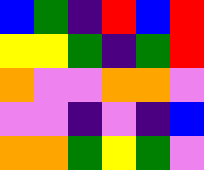[["blue", "green", "indigo", "red", "blue", "red"], ["yellow", "yellow", "green", "indigo", "green", "red"], ["orange", "violet", "violet", "orange", "orange", "violet"], ["violet", "violet", "indigo", "violet", "indigo", "blue"], ["orange", "orange", "green", "yellow", "green", "violet"]]